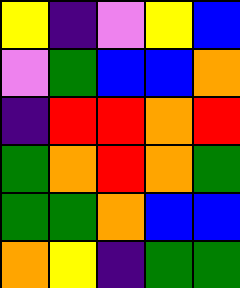[["yellow", "indigo", "violet", "yellow", "blue"], ["violet", "green", "blue", "blue", "orange"], ["indigo", "red", "red", "orange", "red"], ["green", "orange", "red", "orange", "green"], ["green", "green", "orange", "blue", "blue"], ["orange", "yellow", "indigo", "green", "green"]]